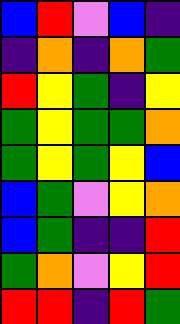[["blue", "red", "violet", "blue", "indigo"], ["indigo", "orange", "indigo", "orange", "green"], ["red", "yellow", "green", "indigo", "yellow"], ["green", "yellow", "green", "green", "orange"], ["green", "yellow", "green", "yellow", "blue"], ["blue", "green", "violet", "yellow", "orange"], ["blue", "green", "indigo", "indigo", "red"], ["green", "orange", "violet", "yellow", "red"], ["red", "red", "indigo", "red", "green"]]